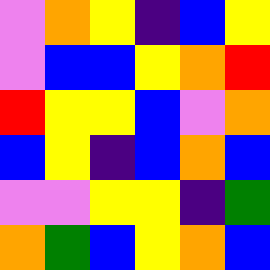[["violet", "orange", "yellow", "indigo", "blue", "yellow"], ["violet", "blue", "blue", "yellow", "orange", "red"], ["red", "yellow", "yellow", "blue", "violet", "orange"], ["blue", "yellow", "indigo", "blue", "orange", "blue"], ["violet", "violet", "yellow", "yellow", "indigo", "green"], ["orange", "green", "blue", "yellow", "orange", "blue"]]